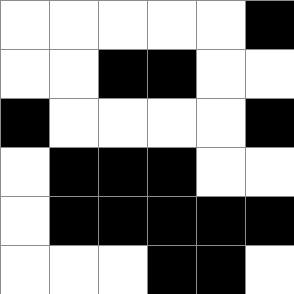[["white", "white", "white", "white", "white", "black"], ["white", "white", "black", "black", "white", "white"], ["black", "white", "white", "white", "white", "black"], ["white", "black", "black", "black", "white", "white"], ["white", "black", "black", "black", "black", "black"], ["white", "white", "white", "black", "black", "white"]]